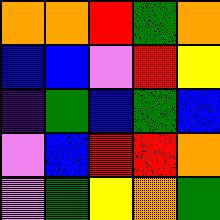[["orange", "orange", "red", "green", "orange"], ["blue", "blue", "violet", "red", "yellow"], ["indigo", "green", "blue", "green", "blue"], ["violet", "blue", "red", "red", "orange"], ["violet", "green", "yellow", "orange", "green"]]